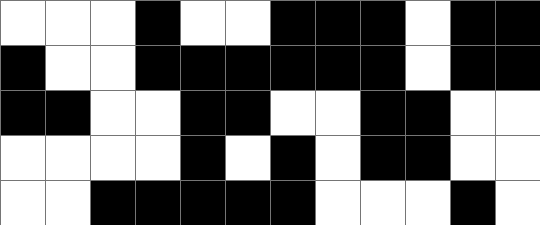[["white", "white", "white", "black", "white", "white", "black", "black", "black", "white", "black", "black"], ["black", "white", "white", "black", "black", "black", "black", "black", "black", "white", "black", "black"], ["black", "black", "white", "white", "black", "black", "white", "white", "black", "black", "white", "white"], ["white", "white", "white", "white", "black", "white", "black", "white", "black", "black", "white", "white"], ["white", "white", "black", "black", "black", "black", "black", "white", "white", "white", "black", "white"]]